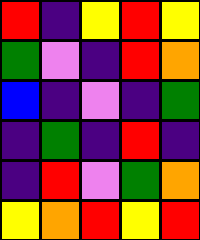[["red", "indigo", "yellow", "red", "yellow"], ["green", "violet", "indigo", "red", "orange"], ["blue", "indigo", "violet", "indigo", "green"], ["indigo", "green", "indigo", "red", "indigo"], ["indigo", "red", "violet", "green", "orange"], ["yellow", "orange", "red", "yellow", "red"]]